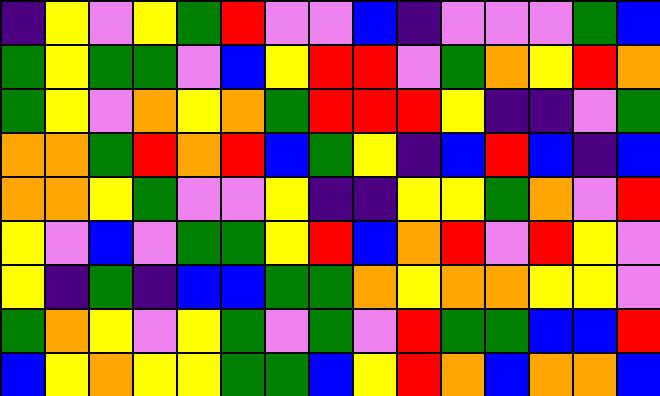[["indigo", "yellow", "violet", "yellow", "green", "red", "violet", "violet", "blue", "indigo", "violet", "violet", "violet", "green", "blue"], ["green", "yellow", "green", "green", "violet", "blue", "yellow", "red", "red", "violet", "green", "orange", "yellow", "red", "orange"], ["green", "yellow", "violet", "orange", "yellow", "orange", "green", "red", "red", "red", "yellow", "indigo", "indigo", "violet", "green"], ["orange", "orange", "green", "red", "orange", "red", "blue", "green", "yellow", "indigo", "blue", "red", "blue", "indigo", "blue"], ["orange", "orange", "yellow", "green", "violet", "violet", "yellow", "indigo", "indigo", "yellow", "yellow", "green", "orange", "violet", "red"], ["yellow", "violet", "blue", "violet", "green", "green", "yellow", "red", "blue", "orange", "red", "violet", "red", "yellow", "violet"], ["yellow", "indigo", "green", "indigo", "blue", "blue", "green", "green", "orange", "yellow", "orange", "orange", "yellow", "yellow", "violet"], ["green", "orange", "yellow", "violet", "yellow", "green", "violet", "green", "violet", "red", "green", "green", "blue", "blue", "red"], ["blue", "yellow", "orange", "yellow", "yellow", "green", "green", "blue", "yellow", "red", "orange", "blue", "orange", "orange", "blue"]]